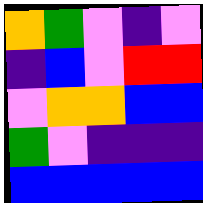[["orange", "green", "violet", "indigo", "violet"], ["indigo", "blue", "violet", "red", "red"], ["violet", "orange", "orange", "blue", "blue"], ["green", "violet", "indigo", "indigo", "indigo"], ["blue", "blue", "blue", "blue", "blue"]]